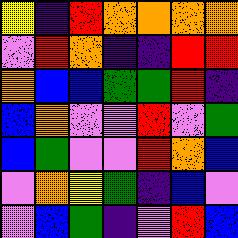[["yellow", "indigo", "red", "orange", "orange", "orange", "orange"], ["violet", "red", "orange", "indigo", "indigo", "red", "red"], ["orange", "blue", "blue", "green", "green", "red", "indigo"], ["blue", "orange", "violet", "violet", "red", "violet", "green"], ["blue", "green", "violet", "violet", "red", "orange", "blue"], ["violet", "orange", "yellow", "green", "indigo", "blue", "violet"], ["violet", "blue", "green", "indigo", "violet", "red", "blue"]]